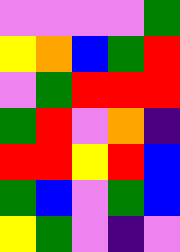[["violet", "violet", "violet", "violet", "green"], ["yellow", "orange", "blue", "green", "red"], ["violet", "green", "red", "red", "red"], ["green", "red", "violet", "orange", "indigo"], ["red", "red", "yellow", "red", "blue"], ["green", "blue", "violet", "green", "blue"], ["yellow", "green", "violet", "indigo", "violet"]]